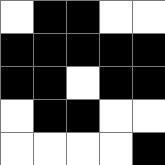[["white", "black", "black", "white", "white"], ["black", "black", "black", "black", "black"], ["black", "black", "white", "black", "black"], ["white", "black", "black", "white", "white"], ["white", "white", "white", "white", "black"]]